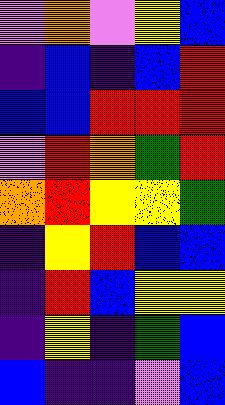[["violet", "orange", "violet", "yellow", "blue"], ["indigo", "blue", "indigo", "blue", "red"], ["blue", "blue", "red", "red", "red"], ["violet", "red", "orange", "green", "red"], ["orange", "red", "yellow", "yellow", "green"], ["indigo", "yellow", "red", "blue", "blue"], ["indigo", "red", "blue", "yellow", "yellow"], ["indigo", "yellow", "indigo", "green", "blue"], ["blue", "indigo", "indigo", "violet", "blue"]]